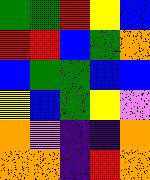[["green", "green", "red", "yellow", "blue"], ["red", "red", "blue", "green", "orange"], ["blue", "green", "green", "blue", "blue"], ["yellow", "blue", "green", "yellow", "violet"], ["orange", "violet", "indigo", "indigo", "orange"], ["orange", "orange", "indigo", "red", "orange"]]